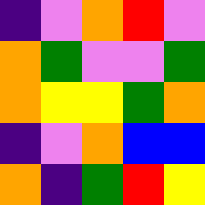[["indigo", "violet", "orange", "red", "violet"], ["orange", "green", "violet", "violet", "green"], ["orange", "yellow", "yellow", "green", "orange"], ["indigo", "violet", "orange", "blue", "blue"], ["orange", "indigo", "green", "red", "yellow"]]